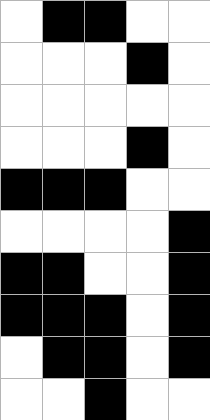[["white", "black", "black", "white", "white"], ["white", "white", "white", "black", "white"], ["white", "white", "white", "white", "white"], ["white", "white", "white", "black", "white"], ["black", "black", "black", "white", "white"], ["white", "white", "white", "white", "black"], ["black", "black", "white", "white", "black"], ["black", "black", "black", "white", "black"], ["white", "black", "black", "white", "black"], ["white", "white", "black", "white", "white"]]